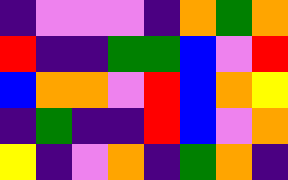[["indigo", "violet", "violet", "violet", "indigo", "orange", "green", "orange"], ["red", "indigo", "indigo", "green", "green", "blue", "violet", "red"], ["blue", "orange", "orange", "violet", "red", "blue", "orange", "yellow"], ["indigo", "green", "indigo", "indigo", "red", "blue", "violet", "orange"], ["yellow", "indigo", "violet", "orange", "indigo", "green", "orange", "indigo"]]